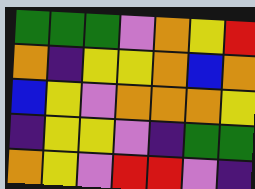[["green", "green", "green", "violet", "orange", "yellow", "red"], ["orange", "indigo", "yellow", "yellow", "orange", "blue", "orange"], ["blue", "yellow", "violet", "orange", "orange", "orange", "yellow"], ["indigo", "yellow", "yellow", "violet", "indigo", "green", "green"], ["orange", "yellow", "violet", "red", "red", "violet", "indigo"]]